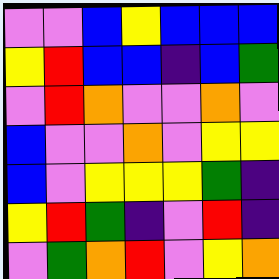[["violet", "violet", "blue", "yellow", "blue", "blue", "blue"], ["yellow", "red", "blue", "blue", "indigo", "blue", "green"], ["violet", "red", "orange", "violet", "violet", "orange", "violet"], ["blue", "violet", "violet", "orange", "violet", "yellow", "yellow"], ["blue", "violet", "yellow", "yellow", "yellow", "green", "indigo"], ["yellow", "red", "green", "indigo", "violet", "red", "indigo"], ["violet", "green", "orange", "red", "violet", "yellow", "orange"]]